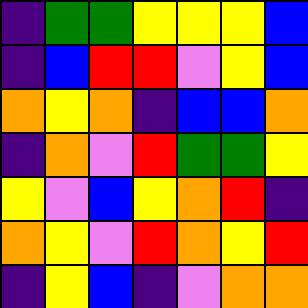[["indigo", "green", "green", "yellow", "yellow", "yellow", "blue"], ["indigo", "blue", "red", "red", "violet", "yellow", "blue"], ["orange", "yellow", "orange", "indigo", "blue", "blue", "orange"], ["indigo", "orange", "violet", "red", "green", "green", "yellow"], ["yellow", "violet", "blue", "yellow", "orange", "red", "indigo"], ["orange", "yellow", "violet", "red", "orange", "yellow", "red"], ["indigo", "yellow", "blue", "indigo", "violet", "orange", "orange"]]